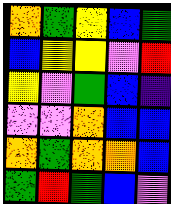[["orange", "green", "yellow", "blue", "green"], ["blue", "yellow", "yellow", "violet", "red"], ["yellow", "violet", "green", "blue", "indigo"], ["violet", "violet", "orange", "blue", "blue"], ["orange", "green", "orange", "orange", "blue"], ["green", "red", "green", "blue", "violet"]]